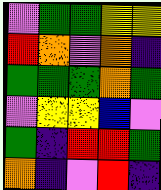[["violet", "green", "green", "yellow", "yellow"], ["red", "orange", "violet", "orange", "indigo"], ["green", "green", "green", "orange", "green"], ["violet", "yellow", "yellow", "blue", "violet"], ["green", "indigo", "red", "red", "green"], ["orange", "indigo", "violet", "red", "indigo"]]